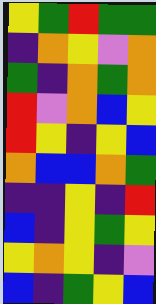[["yellow", "green", "red", "green", "green"], ["indigo", "orange", "yellow", "violet", "orange"], ["green", "indigo", "orange", "green", "orange"], ["red", "violet", "orange", "blue", "yellow"], ["red", "yellow", "indigo", "yellow", "blue"], ["orange", "blue", "blue", "orange", "green"], ["indigo", "indigo", "yellow", "indigo", "red"], ["blue", "indigo", "yellow", "green", "yellow"], ["yellow", "orange", "yellow", "indigo", "violet"], ["blue", "indigo", "green", "yellow", "blue"]]